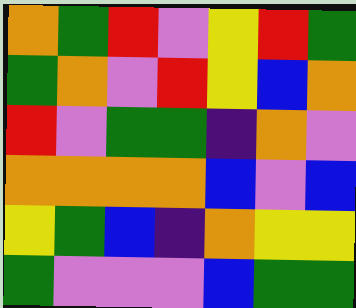[["orange", "green", "red", "violet", "yellow", "red", "green"], ["green", "orange", "violet", "red", "yellow", "blue", "orange"], ["red", "violet", "green", "green", "indigo", "orange", "violet"], ["orange", "orange", "orange", "orange", "blue", "violet", "blue"], ["yellow", "green", "blue", "indigo", "orange", "yellow", "yellow"], ["green", "violet", "violet", "violet", "blue", "green", "green"]]